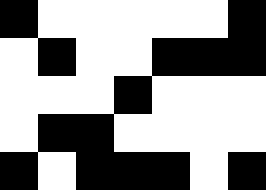[["black", "white", "white", "white", "white", "white", "black"], ["white", "black", "white", "white", "black", "black", "black"], ["white", "white", "white", "black", "white", "white", "white"], ["white", "black", "black", "white", "white", "white", "white"], ["black", "white", "black", "black", "black", "white", "black"]]